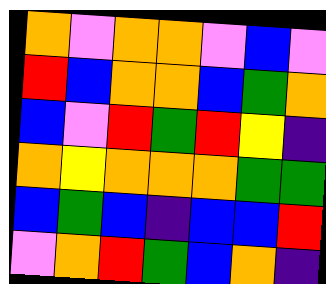[["orange", "violet", "orange", "orange", "violet", "blue", "violet"], ["red", "blue", "orange", "orange", "blue", "green", "orange"], ["blue", "violet", "red", "green", "red", "yellow", "indigo"], ["orange", "yellow", "orange", "orange", "orange", "green", "green"], ["blue", "green", "blue", "indigo", "blue", "blue", "red"], ["violet", "orange", "red", "green", "blue", "orange", "indigo"]]